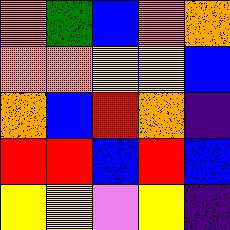[["orange", "green", "blue", "orange", "orange"], ["orange", "orange", "yellow", "yellow", "blue"], ["orange", "blue", "red", "orange", "indigo"], ["red", "red", "blue", "red", "blue"], ["yellow", "yellow", "violet", "yellow", "indigo"]]